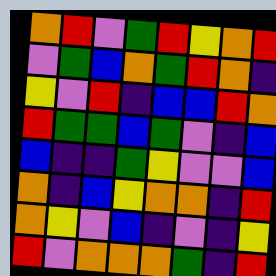[["orange", "red", "violet", "green", "red", "yellow", "orange", "red"], ["violet", "green", "blue", "orange", "green", "red", "orange", "indigo"], ["yellow", "violet", "red", "indigo", "blue", "blue", "red", "orange"], ["red", "green", "green", "blue", "green", "violet", "indigo", "blue"], ["blue", "indigo", "indigo", "green", "yellow", "violet", "violet", "blue"], ["orange", "indigo", "blue", "yellow", "orange", "orange", "indigo", "red"], ["orange", "yellow", "violet", "blue", "indigo", "violet", "indigo", "yellow"], ["red", "violet", "orange", "orange", "orange", "green", "indigo", "red"]]